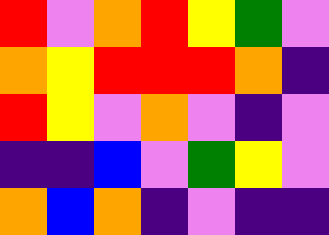[["red", "violet", "orange", "red", "yellow", "green", "violet"], ["orange", "yellow", "red", "red", "red", "orange", "indigo"], ["red", "yellow", "violet", "orange", "violet", "indigo", "violet"], ["indigo", "indigo", "blue", "violet", "green", "yellow", "violet"], ["orange", "blue", "orange", "indigo", "violet", "indigo", "indigo"]]